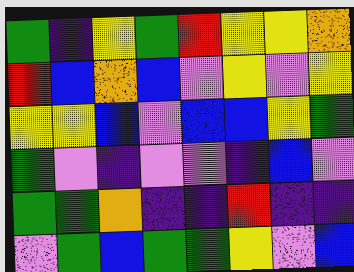[["green", "indigo", "yellow", "green", "red", "yellow", "yellow", "orange"], ["red", "blue", "orange", "blue", "violet", "yellow", "violet", "yellow"], ["yellow", "yellow", "blue", "violet", "blue", "blue", "yellow", "green"], ["green", "violet", "indigo", "violet", "violet", "indigo", "blue", "violet"], ["green", "green", "orange", "indigo", "indigo", "red", "indigo", "indigo"], ["violet", "green", "blue", "green", "green", "yellow", "violet", "blue"]]